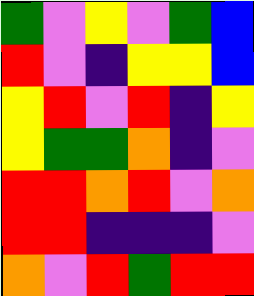[["green", "violet", "yellow", "violet", "green", "blue"], ["red", "violet", "indigo", "yellow", "yellow", "blue"], ["yellow", "red", "violet", "red", "indigo", "yellow"], ["yellow", "green", "green", "orange", "indigo", "violet"], ["red", "red", "orange", "red", "violet", "orange"], ["red", "red", "indigo", "indigo", "indigo", "violet"], ["orange", "violet", "red", "green", "red", "red"]]